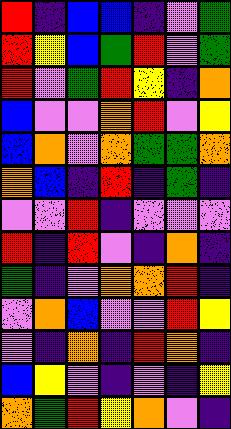[["red", "indigo", "blue", "blue", "indigo", "violet", "green"], ["red", "yellow", "blue", "green", "red", "violet", "green"], ["red", "violet", "green", "red", "yellow", "indigo", "orange"], ["blue", "violet", "violet", "orange", "red", "violet", "yellow"], ["blue", "orange", "violet", "orange", "green", "green", "orange"], ["orange", "blue", "indigo", "red", "indigo", "green", "indigo"], ["violet", "violet", "red", "indigo", "violet", "violet", "violet"], ["red", "indigo", "red", "violet", "indigo", "orange", "indigo"], ["green", "indigo", "violet", "orange", "orange", "red", "indigo"], ["violet", "orange", "blue", "violet", "violet", "red", "yellow"], ["violet", "indigo", "orange", "indigo", "red", "orange", "indigo"], ["blue", "yellow", "violet", "indigo", "violet", "indigo", "yellow"], ["orange", "green", "red", "yellow", "orange", "violet", "indigo"]]